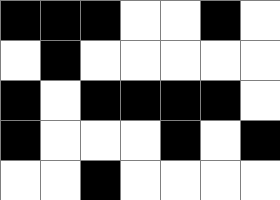[["black", "black", "black", "white", "white", "black", "white"], ["white", "black", "white", "white", "white", "white", "white"], ["black", "white", "black", "black", "black", "black", "white"], ["black", "white", "white", "white", "black", "white", "black"], ["white", "white", "black", "white", "white", "white", "white"]]